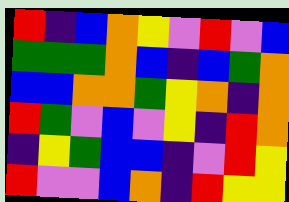[["red", "indigo", "blue", "orange", "yellow", "violet", "red", "violet", "blue"], ["green", "green", "green", "orange", "blue", "indigo", "blue", "green", "orange"], ["blue", "blue", "orange", "orange", "green", "yellow", "orange", "indigo", "orange"], ["red", "green", "violet", "blue", "violet", "yellow", "indigo", "red", "orange"], ["indigo", "yellow", "green", "blue", "blue", "indigo", "violet", "red", "yellow"], ["red", "violet", "violet", "blue", "orange", "indigo", "red", "yellow", "yellow"]]